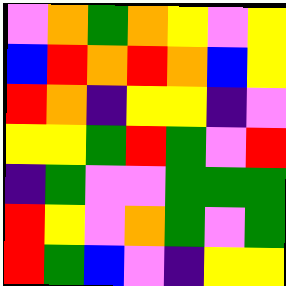[["violet", "orange", "green", "orange", "yellow", "violet", "yellow"], ["blue", "red", "orange", "red", "orange", "blue", "yellow"], ["red", "orange", "indigo", "yellow", "yellow", "indigo", "violet"], ["yellow", "yellow", "green", "red", "green", "violet", "red"], ["indigo", "green", "violet", "violet", "green", "green", "green"], ["red", "yellow", "violet", "orange", "green", "violet", "green"], ["red", "green", "blue", "violet", "indigo", "yellow", "yellow"]]